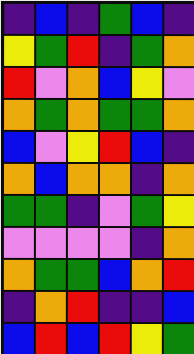[["indigo", "blue", "indigo", "green", "blue", "indigo"], ["yellow", "green", "red", "indigo", "green", "orange"], ["red", "violet", "orange", "blue", "yellow", "violet"], ["orange", "green", "orange", "green", "green", "orange"], ["blue", "violet", "yellow", "red", "blue", "indigo"], ["orange", "blue", "orange", "orange", "indigo", "orange"], ["green", "green", "indigo", "violet", "green", "yellow"], ["violet", "violet", "violet", "violet", "indigo", "orange"], ["orange", "green", "green", "blue", "orange", "red"], ["indigo", "orange", "red", "indigo", "indigo", "blue"], ["blue", "red", "blue", "red", "yellow", "green"]]